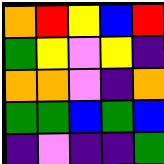[["orange", "red", "yellow", "blue", "red"], ["green", "yellow", "violet", "yellow", "indigo"], ["orange", "orange", "violet", "indigo", "orange"], ["green", "green", "blue", "green", "blue"], ["indigo", "violet", "indigo", "indigo", "green"]]